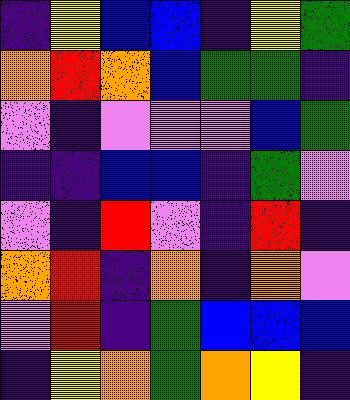[["indigo", "yellow", "blue", "blue", "indigo", "yellow", "green"], ["orange", "red", "orange", "blue", "green", "green", "indigo"], ["violet", "indigo", "violet", "violet", "violet", "blue", "green"], ["indigo", "indigo", "blue", "blue", "indigo", "green", "violet"], ["violet", "indigo", "red", "violet", "indigo", "red", "indigo"], ["orange", "red", "indigo", "orange", "indigo", "orange", "violet"], ["violet", "red", "indigo", "green", "blue", "blue", "blue"], ["indigo", "yellow", "orange", "green", "orange", "yellow", "indigo"]]